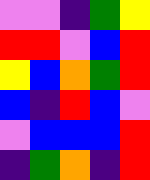[["violet", "violet", "indigo", "green", "yellow"], ["red", "red", "violet", "blue", "red"], ["yellow", "blue", "orange", "green", "red"], ["blue", "indigo", "red", "blue", "violet"], ["violet", "blue", "blue", "blue", "red"], ["indigo", "green", "orange", "indigo", "red"]]